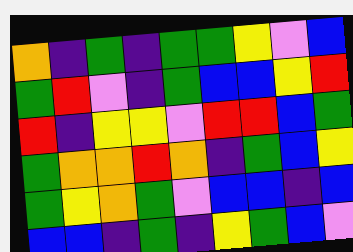[["orange", "indigo", "green", "indigo", "green", "green", "yellow", "violet", "blue"], ["green", "red", "violet", "indigo", "green", "blue", "blue", "yellow", "red"], ["red", "indigo", "yellow", "yellow", "violet", "red", "red", "blue", "green"], ["green", "orange", "orange", "red", "orange", "indigo", "green", "blue", "yellow"], ["green", "yellow", "orange", "green", "violet", "blue", "blue", "indigo", "blue"], ["blue", "blue", "indigo", "green", "indigo", "yellow", "green", "blue", "violet"]]